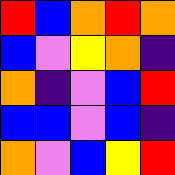[["red", "blue", "orange", "red", "orange"], ["blue", "violet", "yellow", "orange", "indigo"], ["orange", "indigo", "violet", "blue", "red"], ["blue", "blue", "violet", "blue", "indigo"], ["orange", "violet", "blue", "yellow", "red"]]